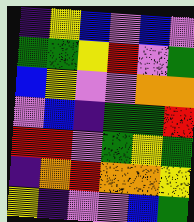[["indigo", "yellow", "blue", "violet", "blue", "violet"], ["green", "green", "yellow", "red", "violet", "green"], ["blue", "yellow", "violet", "violet", "orange", "orange"], ["violet", "blue", "indigo", "green", "green", "red"], ["red", "red", "violet", "green", "yellow", "green"], ["indigo", "orange", "red", "orange", "orange", "yellow"], ["yellow", "indigo", "violet", "violet", "blue", "green"]]